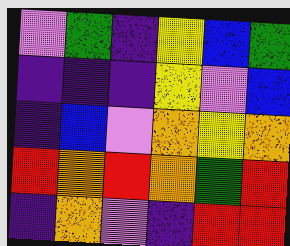[["violet", "green", "indigo", "yellow", "blue", "green"], ["indigo", "indigo", "indigo", "yellow", "violet", "blue"], ["indigo", "blue", "violet", "orange", "yellow", "orange"], ["red", "orange", "red", "orange", "green", "red"], ["indigo", "orange", "violet", "indigo", "red", "red"]]